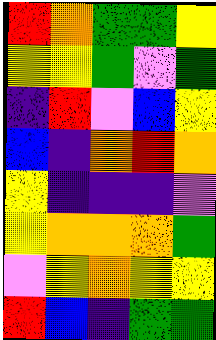[["red", "orange", "green", "green", "yellow"], ["yellow", "yellow", "green", "violet", "green"], ["indigo", "red", "violet", "blue", "yellow"], ["blue", "indigo", "orange", "red", "orange"], ["yellow", "indigo", "indigo", "indigo", "violet"], ["yellow", "orange", "orange", "orange", "green"], ["violet", "yellow", "orange", "yellow", "yellow"], ["red", "blue", "indigo", "green", "green"]]